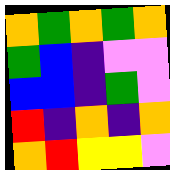[["orange", "green", "orange", "green", "orange"], ["green", "blue", "indigo", "violet", "violet"], ["blue", "blue", "indigo", "green", "violet"], ["red", "indigo", "orange", "indigo", "orange"], ["orange", "red", "yellow", "yellow", "violet"]]